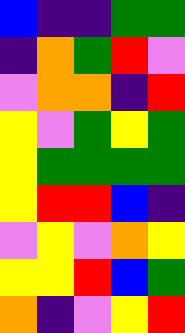[["blue", "indigo", "indigo", "green", "green"], ["indigo", "orange", "green", "red", "violet"], ["violet", "orange", "orange", "indigo", "red"], ["yellow", "violet", "green", "yellow", "green"], ["yellow", "green", "green", "green", "green"], ["yellow", "red", "red", "blue", "indigo"], ["violet", "yellow", "violet", "orange", "yellow"], ["yellow", "yellow", "red", "blue", "green"], ["orange", "indigo", "violet", "yellow", "red"]]